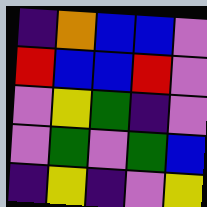[["indigo", "orange", "blue", "blue", "violet"], ["red", "blue", "blue", "red", "violet"], ["violet", "yellow", "green", "indigo", "violet"], ["violet", "green", "violet", "green", "blue"], ["indigo", "yellow", "indigo", "violet", "yellow"]]